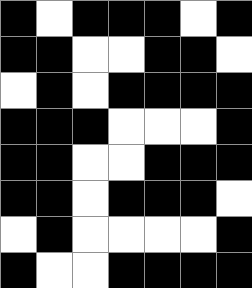[["black", "white", "black", "black", "black", "white", "black"], ["black", "black", "white", "white", "black", "black", "white"], ["white", "black", "white", "black", "black", "black", "black"], ["black", "black", "black", "white", "white", "white", "black"], ["black", "black", "white", "white", "black", "black", "black"], ["black", "black", "white", "black", "black", "black", "white"], ["white", "black", "white", "white", "white", "white", "black"], ["black", "white", "white", "black", "black", "black", "black"]]